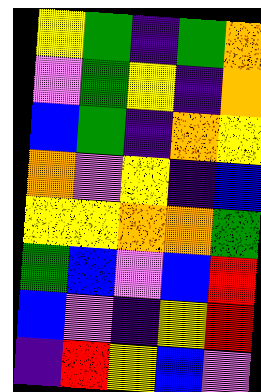[["yellow", "green", "indigo", "green", "orange"], ["violet", "green", "yellow", "indigo", "orange"], ["blue", "green", "indigo", "orange", "yellow"], ["orange", "violet", "yellow", "indigo", "blue"], ["yellow", "yellow", "orange", "orange", "green"], ["green", "blue", "violet", "blue", "red"], ["blue", "violet", "indigo", "yellow", "red"], ["indigo", "red", "yellow", "blue", "violet"]]